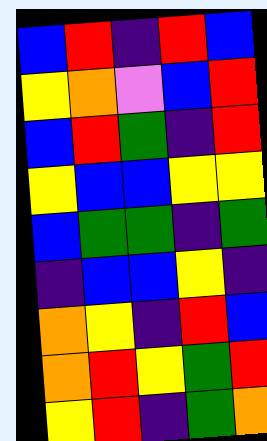[["blue", "red", "indigo", "red", "blue"], ["yellow", "orange", "violet", "blue", "red"], ["blue", "red", "green", "indigo", "red"], ["yellow", "blue", "blue", "yellow", "yellow"], ["blue", "green", "green", "indigo", "green"], ["indigo", "blue", "blue", "yellow", "indigo"], ["orange", "yellow", "indigo", "red", "blue"], ["orange", "red", "yellow", "green", "red"], ["yellow", "red", "indigo", "green", "orange"]]